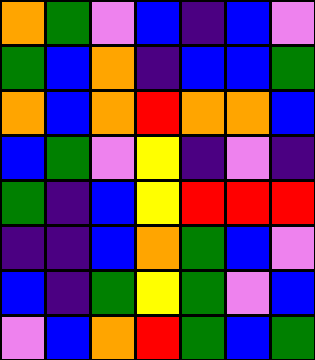[["orange", "green", "violet", "blue", "indigo", "blue", "violet"], ["green", "blue", "orange", "indigo", "blue", "blue", "green"], ["orange", "blue", "orange", "red", "orange", "orange", "blue"], ["blue", "green", "violet", "yellow", "indigo", "violet", "indigo"], ["green", "indigo", "blue", "yellow", "red", "red", "red"], ["indigo", "indigo", "blue", "orange", "green", "blue", "violet"], ["blue", "indigo", "green", "yellow", "green", "violet", "blue"], ["violet", "blue", "orange", "red", "green", "blue", "green"]]